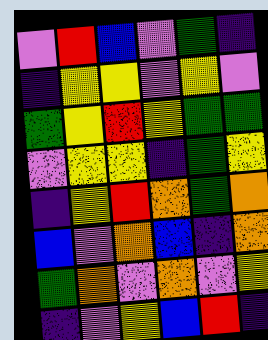[["violet", "red", "blue", "violet", "green", "indigo"], ["indigo", "yellow", "yellow", "violet", "yellow", "violet"], ["green", "yellow", "red", "yellow", "green", "green"], ["violet", "yellow", "yellow", "indigo", "green", "yellow"], ["indigo", "yellow", "red", "orange", "green", "orange"], ["blue", "violet", "orange", "blue", "indigo", "orange"], ["green", "orange", "violet", "orange", "violet", "yellow"], ["indigo", "violet", "yellow", "blue", "red", "indigo"]]